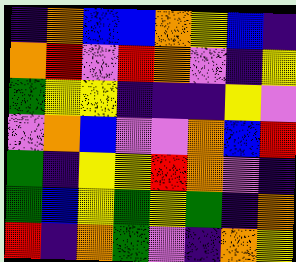[["indigo", "orange", "blue", "blue", "orange", "yellow", "blue", "indigo"], ["orange", "red", "violet", "red", "orange", "violet", "indigo", "yellow"], ["green", "yellow", "yellow", "indigo", "indigo", "indigo", "yellow", "violet"], ["violet", "orange", "blue", "violet", "violet", "orange", "blue", "red"], ["green", "indigo", "yellow", "yellow", "red", "orange", "violet", "indigo"], ["green", "blue", "yellow", "green", "yellow", "green", "indigo", "orange"], ["red", "indigo", "orange", "green", "violet", "indigo", "orange", "yellow"]]